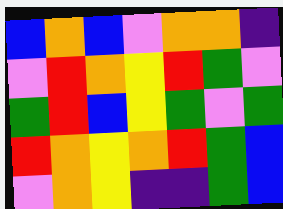[["blue", "orange", "blue", "violet", "orange", "orange", "indigo"], ["violet", "red", "orange", "yellow", "red", "green", "violet"], ["green", "red", "blue", "yellow", "green", "violet", "green"], ["red", "orange", "yellow", "orange", "red", "green", "blue"], ["violet", "orange", "yellow", "indigo", "indigo", "green", "blue"]]